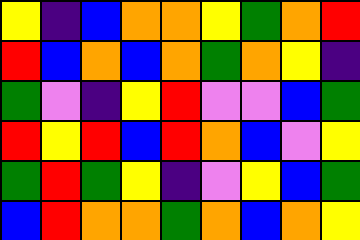[["yellow", "indigo", "blue", "orange", "orange", "yellow", "green", "orange", "red"], ["red", "blue", "orange", "blue", "orange", "green", "orange", "yellow", "indigo"], ["green", "violet", "indigo", "yellow", "red", "violet", "violet", "blue", "green"], ["red", "yellow", "red", "blue", "red", "orange", "blue", "violet", "yellow"], ["green", "red", "green", "yellow", "indigo", "violet", "yellow", "blue", "green"], ["blue", "red", "orange", "orange", "green", "orange", "blue", "orange", "yellow"]]